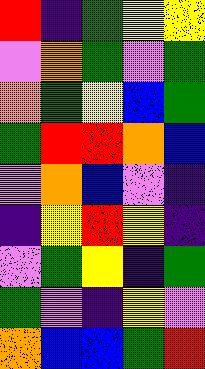[["red", "indigo", "green", "yellow", "yellow"], ["violet", "orange", "green", "violet", "green"], ["orange", "green", "yellow", "blue", "green"], ["green", "red", "red", "orange", "blue"], ["violet", "orange", "blue", "violet", "indigo"], ["indigo", "yellow", "red", "yellow", "indigo"], ["violet", "green", "yellow", "indigo", "green"], ["green", "violet", "indigo", "yellow", "violet"], ["orange", "blue", "blue", "green", "red"]]